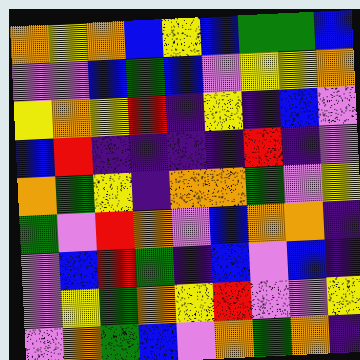[["orange", "yellow", "orange", "blue", "yellow", "blue", "green", "green", "blue"], ["violet", "violet", "blue", "green", "blue", "violet", "yellow", "yellow", "orange"], ["yellow", "orange", "yellow", "red", "indigo", "yellow", "indigo", "blue", "violet"], ["blue", "red", "indigo", "indigo", "indigo", "indigo", "red", "indigo", "violet"], ["orange", "green", "yellow", "indigo", "orange", "orange", "green", "violet", "yellow"], ["green", "violet", "red", "orange", "violet", "blue", "orange", "orange", "indigo"], ["violet", "blue", "red", "green", "indigo", "blue", "violet", "blue", "indigo"], ["violet", "yellow", "green", "orange", "yellow", "red", "violet", "violet", "yellow"], ["violet", "orange", "green", "blue", "violet", "orange", "green", "orange", "indigo"]]